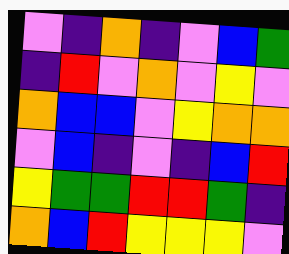[["violet", "indigo", "orange", "indigo", "violet", "blue", "green"], ["indigo", "red", "violet", "orange", "violet", "yellow", "violet"], ["orange", "blue", "blue", "violet", "yellow", "orange", "orange"], ["violet", "blue", "indigo", "violet", "indigo", "blue", "red"], ["yellow", "green", "green", "red", "red", "green", "indigo"], ["orange", "blue", "red", "yellow", "yellow", "yellow", "violet"]]